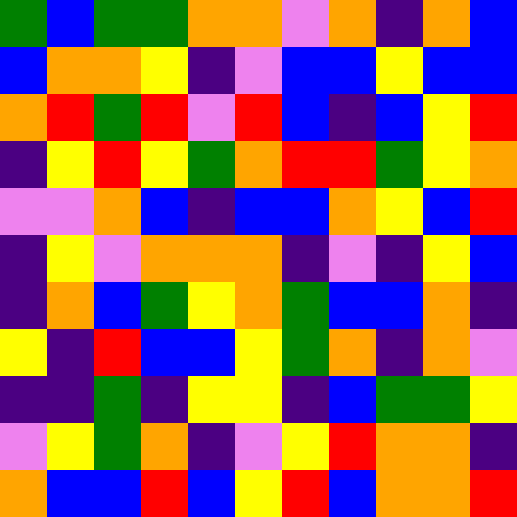[["green", "blue", "green", "green", "orange", "orange", "violet", "orange", "indigo", "orange", "blue"], ["blue", "orange", "orange", "yellow", "indigo", "violet", "blue", "blue", "yellow", "blue", "blue"], ["orange", "red", "green", "red", "violet", "red", "blue", "indigo", "blue", "yellow", "red"], ["indigo", "yellow", "red", "yellow", "green", "orange", "red", "red", "green", "yellow", "orange"], ["violet", "violet", "orange", "blue", "indigo", "blue", "blue", "orange", "yellow", "blue", "red"], ["indigo", "yellow", "violet", "orange", "orange", "orange", "indigo", "violet", "indigo", "yellow", "blue"], ["indigo", "orange", "blue", "green", "yellow", "orange", "green", "blue", "blue", "orange", "indigo"], ["yellow", "indigo", "red", "blue", "blue", "yellow", "green", "orange", "indigo", "orange", "violet"], ["indigo", "indigo", "green", "indigo", "yellow", "yellow", "indigo", "blue", "green", "green", "yellow"], ["violet", "yellow", "green", "orange", "indigo", "violet", "yellow", "red", "orange", "orange", "indigo"], ["orange", "blue", "blue", "red", "blue", "yellow", "red", "blue", "orange", "orange", "red"]]